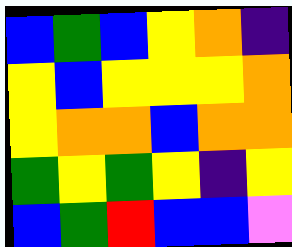[["blue", "green", "blue", "yellow", "orange", "indigo"], ["yellow", "blue", "yellow", "yellow", "yellow", "orange"], ["yellow", "orange", "orange", "blue", "orange", "orange"], ["green", "yellow", "green", "yellow", "indigo", "yellow"], ["blue", "green", "red", "blue", "blue", "violet"]]